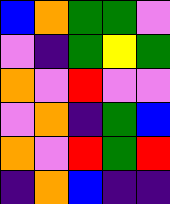[["blue", "orange", "green", "green", "violet"], ["violet", "indigo", "green", "yellow", "green"], ["orange", "violet", "red", "violet", "violet"], ["violet", "orange", "indigo", "green", "blue"], ["orange", "violet", "red", "green", "red"], ["indigo", "orange", "blue", "indigo", "indigo"]]